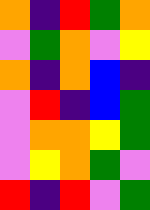[["orange", "indigo", "red", "green", "orange"], ["violet", "green", "orange", "violet", "yellow"], ["orange", "indigo", "orange", "blue", "indigo"], ["violet", "red", "indigo", "blue", "green"], ["violet", "orange", "orange", "yellow", "green"], ["violet", "yellow", "orange", "green", "violet"], ["red", "indigo", "red", "violet", "green"]]